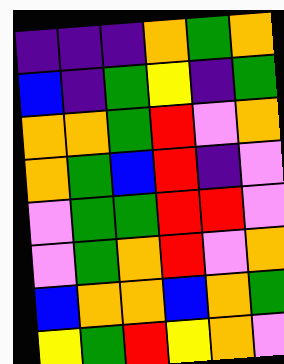[["indigo", "indigo", "indigo", "orange", "green", "orange"], ["blue", "indigo", "green", "yellow", "indigo", "green"], ["orange", "orange", "green", "red", "violet", "orange"], ["orange", "green", "blue", "red", "indigo", "violet"], ["violet", "green", "green", "red", "red", "violet"], ["violet", "green", "orange", "red", "violet", "orange"], ["blue", "orange", "orange", "blue", "orange", "green"], ["yellow", "green", "red", "yellow", "orange", "violet"]]